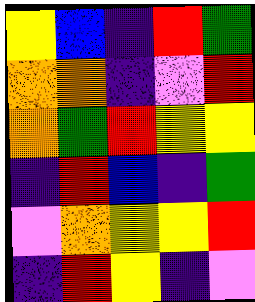[["yellow", "blue", "indigo", "red", "green"], ["orange", "orange", "indigo", "violet", "red"], ["orange", "green", "red", "yellow", "yellow"], ["indigo", "red", "blue", "indigo", "green"], ["violet", "orange", "yellow", "yellow", "red"], ["indigo", "red", "yellow", "indigo", "violet"]]